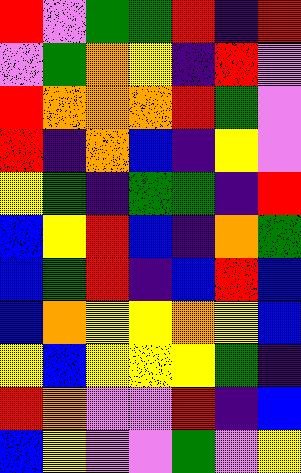[["red", "violet", "green", "green", "red", "indigo", "red"], ["violet", "green", "orange", "yellow", "indigo", "red", "violet"], ["red", "orange", "orange", "orange", "red", "green", "violet"], ["red", "indigo", "orange", "blue", "indigo", "yellow", "violet"], ["yellow", "green", "indigo", "green", "green", "indigo", "red"], ["blue", "yellow", "red", "blue", "indigo", "orange", "green"], ["blue", "green", "red", "indigo", "blue", "red", "blue"], ["blue", "orange", "yellow", "yellow", "orange", "yellow", "blue"], ["yellow", "blue", "yellow", "yellow", "yellow", "green", "indigo"], ["red", "orange", "violet", "violet", "red", "indigo", "blue"], ["blue", "yellow", "violet", "violet", "green", "violet", "yellow"]]